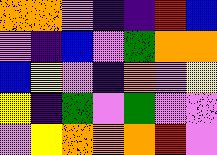[["orange", "orange", "violet", "indigo", "indigo", "red", "blue"], ["violet", "indigo", "blue", "violet", "green", "orange", "orange"], ["blue", "yellow", "violet", "indigo", "orange", "violet", "yellow"], ["yellow", "indigo", "green", "violet", "green", "violet", "violet"], ["violet", "yellow", "orange", "orange", "orange", "red", "violet"]]